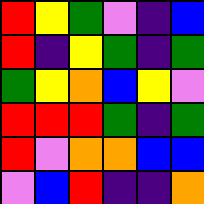[["red", "yellow", "green", "violet", "indigo", "blue"], ["red", "indigo", "yellow", "green", "indigo", "green"], ["green", "yellow", "orange", "blue", "yellow", "violet"], ["red", "red", "red", "green", "indigo", "green"], ["red", "violet", "orange", "orange", "blue", "blue"], ["violet", "blue", "red", "indigo", "indigo", "orange"]]